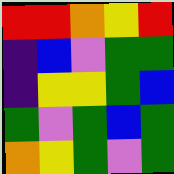[["red", "red", "orange", "yellow", "red"], ["indigo", "blue", "violet", "green", "green"], ["indigo", "yellow", "yellow", "green", "blue"], ["green", "violet", "green", "blue", "green"], ["orange", "yellow", "green", "violet", "green"]]